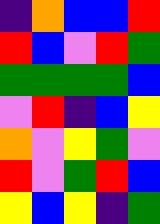[["indigo", "orange", "blue", "blue", "red"], ["red", "blue", "violet", "red", "green"], ["green", "green", "green", "green", "blue"], ["violet", "red", "indigo", "blue", "yellow"], ["orange", "violet", "yellow", "green", "violet"], ["red", "violet", "green", "red", "blue"], ["yellow", "blue", "yellow", "indigo", "green"]]